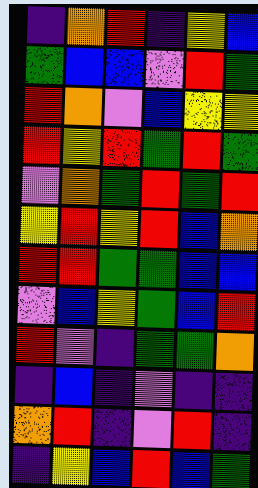[["indigo", "orange", "red", "indigo", "yellow", "blue"], ["green", "blue", "blue", "violet", "red", "green"], ["red", "orange", "violet", "blue", "yellow", "yellow"], ["red", "yellow", "red", "green", "red", "green"], ["violet", "orange", "green", "red", "green", "red"], ["yellow", "red", "yellow", "red", "blue", "orange"], ["red", "red", "green", "green", "blue", "blue"], ["violet", "blue", "yellow", "green", "blue", "red"], ["red", "violet", "indigo", "green", "green", "orange"], ["indigo", "blue", "indigo", "violet", "indigo", "indigo"], ["orange", "red", "indigo", "violet", "red", "indigo"], ["indigo", "yellow", "blue", "red", "blue", "green"]]